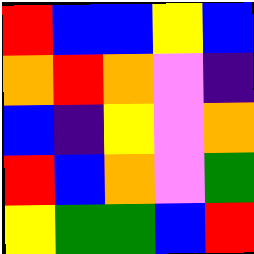[["red", "blue", "blue", "yellow", "blue"], ["orange", "red", "orange", "violet", "indigo"], ["blue", "indigo", "yellow", "violet", "orange"], ["red", "blue", "orange", "violet", "green"], ["yellow", "green", "green", "blue", "red"]]